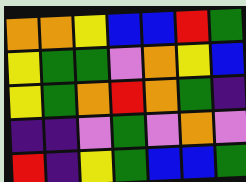[["orange", "orange", "yellow", "blue", "blue", "red", "green"], ["yellow", "green", "green", "violet", "orange", "yellow", "blue"], ["yellow", "green", "orange", "red", "orange", "green", "indigo"], ["indigo", "indigo", "violet", "green", "violet", "orange", "violet"], ["red", "indigo", "yellow", "green", "blue", "blue", "green"]]